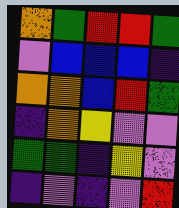[["orange", "green", "red", "red", "green"], ["violet", "blue", "blue", "blue", "indigo"], ["orange", "orange", "blue", "red", "green"], ["indigo", "orange", "yellow", "violet", "violet"], ["green", "green", "indigo", "yellow", "violet"], ["indigo", "violet", "indigo", "violet", "red"]]